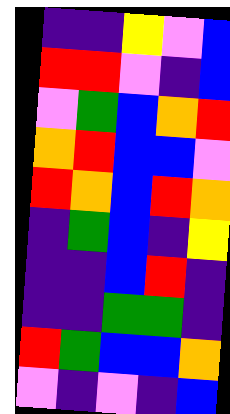[["indigo", "indigo", "yellow", "violet", "blue"], ["red", "red", "violet", "indigo", "blue"], ["violet", "green", "blue", "orange", "red"], ["orange", "red", "blue", "blue", "violet"], ["red", "orange", "blue", "red", "orange"], ["indigo", "green", "blue", "indigo", "yellow"], ["indigo", "indigo", "blue", "red", "indigo"], ["indigo", "indigo", "green", "green", "indigo"], ["red", "green", "blue", "blue", "orange"], ["violet", "indigo", "violet", "indigo", "blue"]]